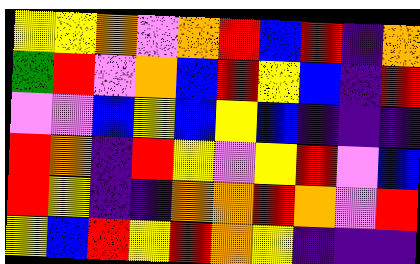[["yellow", "yellow", "orange", "violet", "orange", "red", "blue", "red", "indigo", "orange"], ["green", "red", "violet", "orange", "blue", "red", "yellow", "blue", "indigo", "red"], ["violet", "violet", "blue", "yellow", "blue", "yellow", "blue", "indigo", "indigo", "indigo"], ["red", "orange", "indigo", "red", "yellow", "violet", "yellow", "red", "violet", "blue"], ["red", "yellow", "indigo", "indigo", "orange", "orange", "red", "orange", "violet", "red"], ["yellow", "blue", "red", "yellow", "red", "orange", "yellow", "indigo", "indigo", "indigo"]]